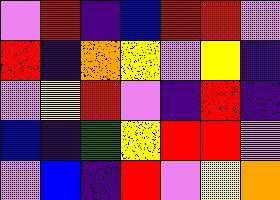[["violet", "red", "indigo", "blue", "red", "red", "violet"], ["red", "indigo", "orange", "yellow", "violet", "yellow", "indigo"], ["violet", "yellow", "red", "violet", "indigo", "red", "indigo"], ["blue", "indigo", "green", "yellow", "red", "red", "violet"], ["violet", "blue", "indigo", "red", "violet", "yellow", "orange"]]